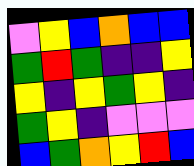[["violet", "yellow", "blue", "orange", "blue", "blue"], ["green", "red", "green", "indigo", "indigo", "yellow"], ["yellow", "indigo", "yellow", "green", "yellow", "indigo"], ["green", "yellow", "indigo", "violet", "violet", "violet"], ["blue", "green", "orange", "yellow", "red", "blue"]]